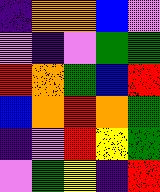[["indigo", "orange", "orange", "blue", "violet"], ["violet", "indigo", "violet", "green", "green"], ["red", "orange", "green", "blue", "red"], ["blue", "orange", "red", "orange", "green"], ["indigo", "violet", "red", "yellow", "green"], ["violet", "green", "yellow", "indigo", "red"]]